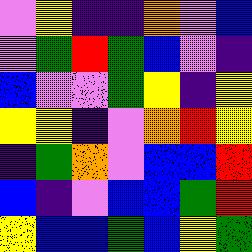[["violet", "yellow", "indigo", "indigo", "orange", "violet", "blue"], ["violet", "green", "red", "green", "blue", "violet", "indigo"], ["blue", "violet", "violet", "green", "yellow", "indigo", "yellow"], ["yellow", "yellow", "indigo", "violet", "orange", "red", "yellow"], ["indigo", "green", "orange", "violet", "blue", "blue", "red"], ["blue", "indigo", "violet", "blue", "blue", "green", "red"], ["yellow", "blue", "blue", "green", "blue", "yellow", "green"]]